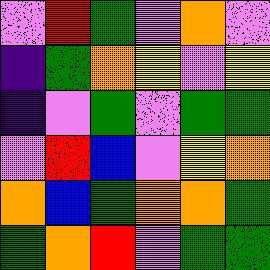[["violet", "red", "green", "violet", "orange", "violet"], ["indigo", "green", "orange", "yellow", "violet", "yellow"], ["indigo", "violet", "green", "violet", "green", "green"], ["violet", "red", "blue", "violet", "yellow", "orange"], ["orange", "blue", "green", "orange", "orange", "green"], ["green", "orange", "red", "violet", "green", "green"]]